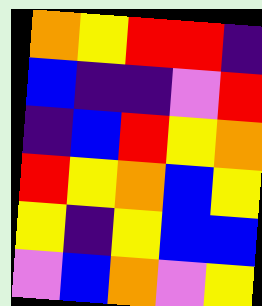[["orange", "yellow", "red", "red", "indigo"], ["blue", "indigo", "indigo", "violet", "red"], ["indigo", "blue", "red", "yellow", "orange"], ["red", "yellow", "orange", "blue", "yellow"], ["yellow", "indigo", "yellow", "blue", "blue"], ["violet", "blue", "orange", "violet", "yellow"]]